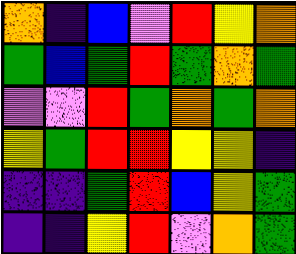[["orange", "indigo", "blue", "violet", "red", "yellow", "orange"], ["green", "blue", "green", "red", "green", "orange", "green"], ["violet", "violet", "red", "green", "orange", "green", "orange"], ["yellow", "green", "red", "red", "yellow", "yellow", "indigo"], ["indigo", "indigo", "green", "red", "blue", "yellow", "green"], ["indigo", "indigo", "yellow", "red", "violet", "orange", "green"]]